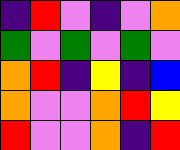[["indigo", "red", "violet", "indigo", "violet", "orange"], ["green", "violet", "green", "violet", "green", "violet"], ["orange", "red", "indigo", "yellow", "indigo", "blue"], ["orange", "violet", "violet", "orange", "red", "yellow"], ["red", "violet", "violet", "orange", "indigo", "red"]]